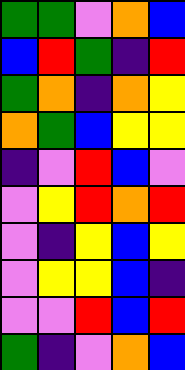[["green", "green", "violet", "orange", "blue"], ["blue", "red", "green", "indigo", "red"], ["green", "orange", "indigo", "orange", "yellow"], ["orange", "green", "blue", "yellow", "yellow"], ["indigo", "violet", "red", "blue", "violet"], ["violet", "yellow", "red", "orange", "red"], ["violet", "indigo", "yellow", "blue", "yellow"], ["violet", "yellow", "yellow", "blue", "indigo"], ["violet", "violet", "red", "blue", "red"], ["green", "indigo", "violet", "orange", "blue"]]